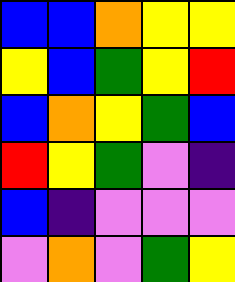[["blue", "blue", "orange", "yellow", "yellow"], ["yellow", "blue", "green", "yellow", "red"], ["blue", "orange", "yellow", "green", "blue"], ["red", "yellow", "green", "violet", "indigo"], ["blue", "indigo", "violet", "violet", "violet"], ["violet", "orange", "violet", "green", "yellow"]]